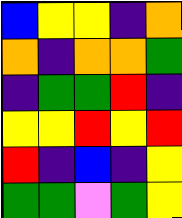[["blue", "yellow", "yellow", "indigo", "orange"], ["orange", "indigo", "orange", "orange", "green"], ["indigo", "green", "green", "red", "indigo"], ["yellow", "yellow", "red", "yellow", "red"], ["red", "indigo", "blue", "indigo", "yellow"], ["green", "green", "violet", "green", "yellow"]]